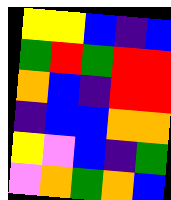[["yellow", "yellow", "blue", "indigo", "blue"], ["green", "red", "green", "red", "red"], ["orange", "blue", "indigo", "red", "red"], ["indigo", "blue", "blue", "orange", "orange"], ["yellow", "violet", "blue", "indigo", "green"], ["violet", "orange", "green", "orange", "blue"]]